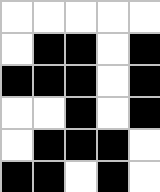[["white", "white", "white", "white", "white"], ["white", "black", "black", "white", "black"], ["black", "black", "black", "white", "black"], ["white", "white", "black", "white", "black"], ["white", "black", "black", "black", "white"], ["black", "black", "white", "black", "white"]]